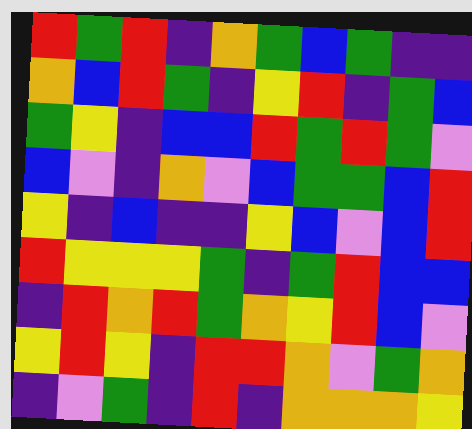[["red", "green", "red", "indigo", "orange", "green", "blue", "green", "indigo", "indigo"], ["orange", "blue", "red", "green", "indigo", "yellow", "red", "indigo", "green", "blue"], ["green", "yellow", "indigo", "blue", "blue", "red", "green", "red", "green", "violet"], ["blue", "violet", "indigo", "orange", "violet", "blue", "green", "green", "blue", "red"], ["yellow", "indigo", "blue", "indigo", "indigo", "yellow", "blue", "violet", "blue", "red"], ["red", "yellow", "yellow", "yellow", "green", "indigo", "green", "red", "blue", "blue"], ["indigo", "red", "orange", "red", "green", "orange", "yellow", "red", "blue", "violet"], ["yellow", "red", "yellow", "indigo", "red", "red", "orange", "violet", "green", "orange"], ["indigo", "violet", "green", "indigo", "red", "indigo", "orange", "orange", "orange", "yellow"]]